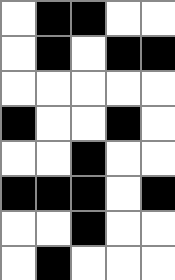[["white", "black", "black", "white", "white"], ["white", "black", "white", "black", "black"], ["white", "white", "white", "white", "white"], ["black", "white", "white", "black", "white"], ["white", "white", "black", "white", "white"], ["black", "black", "black", "white", "black"], ["white", "white", "black", "white", "white"], ["white", "black", "white", "white", "white"]]